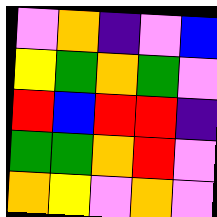[["violet", "orange", "indigo", "violet", "blue"], ["yellow", "green", "orange", "green", "violet"], ["red", "blue", "red", "red", "indigo"], ["green", "green", "orange", "red", "violet"], ["orange", "yellow", "violet", "orange", "violet"]]